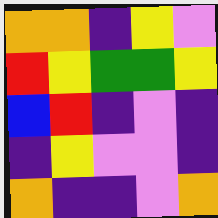[["orange", "orange", "indigo", "yellow", "violet"], ["red", "yellow", "green", "green", "yellow"], ["blue", "red", "indigo", "violet", "indigo"], ["indigo", "yellow", "violet", "violet", "indigo"], ["orange", "indigo", "indigo", "violet", "orange"]]